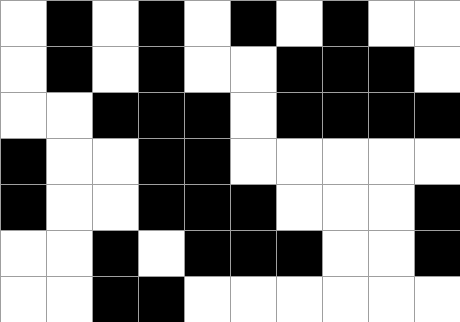[["white", "black", "white", "black", "white", "black", "white", "black", "white", "white"], ["white", "black", "white", "black", "white", "white", "black", "black", "black", "white"], ["white", "white", "black", "black", "black", "white", "black", "black", "black", "black"], ["black", "white", "white", "black", "black", "white", "white", "white", "white", "white"], ["black", "white", "white", "black", "black", "black", "white", "white", "white", "black"], ["white", "white", "black", "white", "black", "black", "black", "white", "white", "black"], ["white", "white", "black", "black", "white", "white", "white", "white", "white", "white"]]